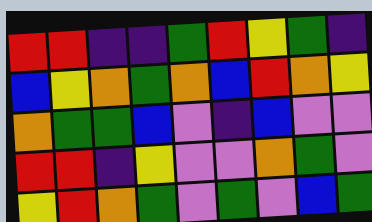[["red", "red", "indigo", "indigo", "green", "red", "yellow", "green", "indigo"], ["blue", "yellow", "orange", "green", "orange", "blue", "red", "orange", "yellow"], ["orange", "green", "green", "blue", "violet", "indigo", "blue", "violet", "violet"], ["red", "red", "indigo", "yellow", "violet", "violet", "orange", "green", "violet"], ["yellow", "red", "orange", "green", "violet", "green", "violet", "blue", "green"]]